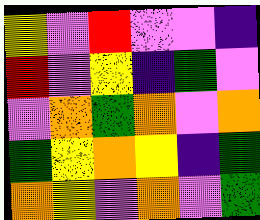[["yellow", "violet", "red", "violet", "violet", "indigo"], ["red", "violet", "yellow", "indigo", "green", "violet"], ["violet", "orange", "green", "orange", "violet", "orange"], ["green", "yellow", "orange", "yellow", "indigo", "green"], ["orange", "yellow", "violet", "orange", "violet", "green"]]